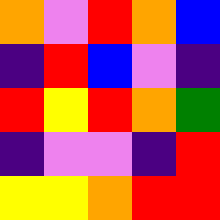[["orange", "violet", "red", "orange", "blue"], ["indigo", "red", "blue", "violet", "indigo"], ["red", "yellow", "red", "orange", "green"], ["indigo", "violet", "violet", "indigo", "red"], ["yellow", "yellow", "orange", "red", "red"]]